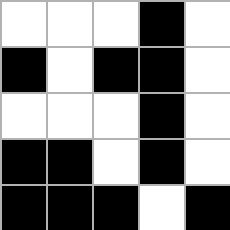[["white", "white", "white", "black", "white"], ["black", "white", "black", "black", "white"], ["white", "white", "white", "black", "white"], ["black", "black", "white", "black", "white"], ["black", "black", "black", "white", "black"]]